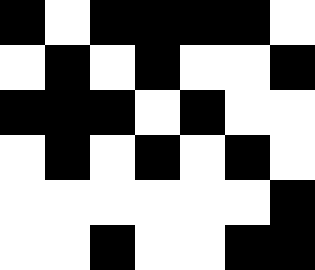[["black", "white", "black", "black", "black", "black", "white"], ["white", "black", "white", "black", "white", "white", "black"], ["black", "black", "black", "white", "black", "white", "white"], ["white", "black", "white", "black", "white", "black", "white"], ["white", "white", "white", "white", "white", "white", "black"], ["white", "white", "black", "white", "white", "black", "black"]]